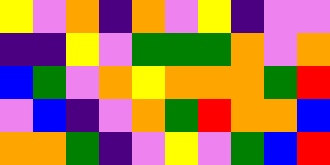[["yellow", "violet", "orange", "indigo", "orange", "violet", "yellow", "indigo", "violet", "violet"], ["indigo", "indigo", "yellow", "violet", "green", "green", "green", "orange", "violet", "orange"], ["blue", "green", "violet", "orange", "yellow", "orange", "orange", "orange", "green", "red"], ["violet", "blue", "indigo", "violet", "orange", "green", "red", "orange", "orange", "blue"], ["orange", "orange", "green", "indigo", "violet", "yellow", "violet", "green", "blue", "red"]]